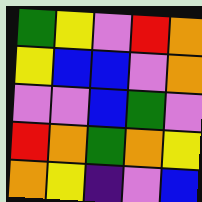[["green", "yellow", "violet", "red", "orange"], ["yellow", "blue", "blue", "violet", "orange"], ["violet", "violet", "blue", "green", "violet"], ["red", "orange", "green", "orange", "yellow"], ["orange", "yellow", "indigo", "violet", "blue"]]